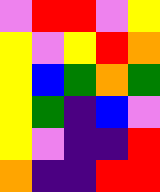[["violet", "red", "red", "violet", "yellow"], ["yellow", "violet", "yellow", "red", "orange"], ["yellow", "blue", "green", "orange", "green"], ["yellow", "green", "indigo", "blue", "violet"], ["yellow", "violet", "indigo", "indigo", "red"], ["orange", "indigo", "indigo", "red", "red"]]